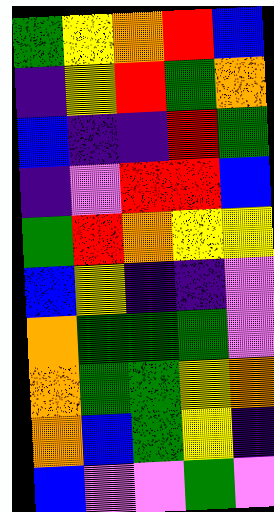[["green", "yellow", "orange", "red", "blue"], ["indigo", "yellow", "red", "green", "orange"], ["blue", "indigo", "indigo", "red", "green"], ["indigo", "violet", "red", "red", "blue"], ["green", "red", "orange", "yellow", "yellow"], ["blue", "yellow", "indigo", "indigo", "violet"], ["orange", "green", "green", "green", "violet"], ["orange", "green", "green", "yellow", "orange"], ["orange", "blue", "green", "yellow", "indigo"], ["blue", "violet", "violet", "green", "violet"]]